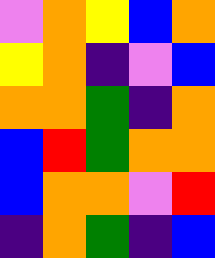[["violet", "orange", "yellow", "blue", "orange"], ["yellow", "orange", "indigo", "violet", "blue"], ["orange", "orange", "green", "indigo", "orange"], ["blue", "red", "green", "orange", "orange"], ["blue", "orange", "orange", "violet", "red"], ["indigo", "orange", "green", "indigo", "blue"]]